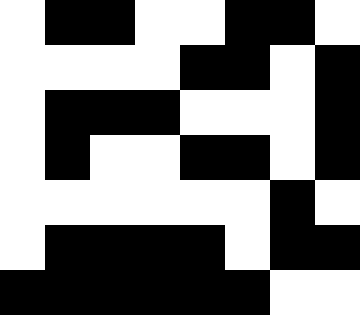[["white", "black", "black", "white", "white", "black", "black", "white"], ["white", "white", "white", "white", "black", "black", "white", "black"], ["white", "black", "black", "black", "white", "white", "white", "black"], ["white", "black", "white", "white", "black", "black", "white", "black"], ["white", "white", "white", "white", "white", "white", "black", "white"], ["white", "black", "black", "black", "black", "white", "black", "black"], ["black", "black", "black", "black", "black", "black", "white", "white"]]